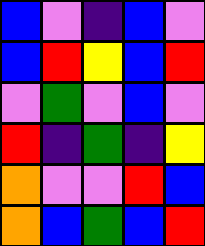[["blue", "violet", "indigo", "blue", "violet"], ["blue", "red", "yellow", "blue", "red"], ["violet", "green", "violet", "blue", "violet"], ["red", "indigo", "green", "indigo", "yellow"], ["orange", "violet", "violet", "red", "blue"], ["orange", "blue", "green", "blue", "red"]]